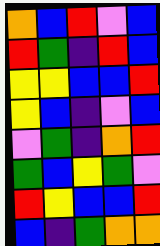[["orange", "blue", "red", "violet", "blue"], ["red", "green", "indigo", "red", "blue"], ["yellow", "yellow", "blue", "blue", "red"], ["yellow", "blue", "indigo", "violet", "blue"], ["violet", "green", "indigo", "orange", "red"], ["green", "blue", "yellow", "green", "violet"], ["red", "yellow", "blue", "blue", "red"], ["blue", "indigo", "green", "orange", "orange"]]